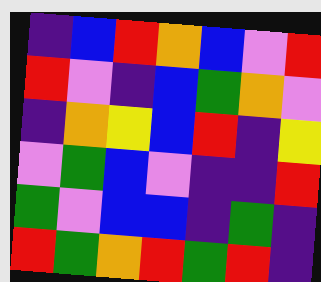[["indigo", "blue", "red", "orange", "blue", "violet", "red"], ["red", "violet", "indigo", "blue", "green", "orange", "violet"], ["indigo", "orange", "yellow", "blue", "red", "indigo", "yellow"], ["violet", "green", "blue", "violet", "indigo", "indigo", "red"], ["green", "violet", "blue", "blue", "indigo", "green", "indigo"], ["red", "green", "orange", "red", "green", "red", "indigo"]]